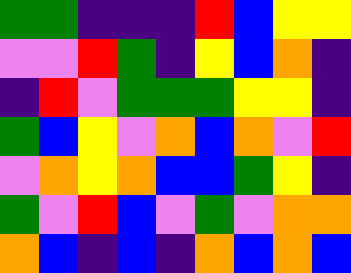[["green", "green", "indigo", "indigo", "indigo", "red", "blue", "yellow", "yellow"], ["violet", "violet", "red", "green", "indigo", "yellow", "blue", "orange", "indigo"], ["indigo", "red", "violet", "green", "green", "green", "yellow", "yellow", "indigo"], ["green", "blue", "yellow", "violet", "orange", "blue", "orange", "violet", "red"], ["violet", "orange", "yellow", "orange", "blue", "blue", "green", "yellow", "indigo"], ["green", "violet", "red", "blue", "violet", "green", "violet", "orange", "orange"], ["orange", "blue", "indigo", "blue", "indigo", "orange", "blue", "orange", "blue"]]